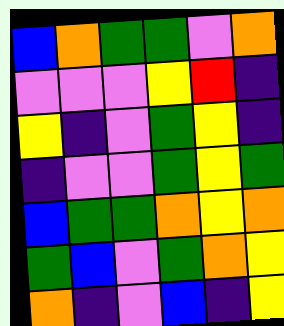[["blue", "orange", "green", "green", "violet", "orange"], ["violet", "violet", "violet", "yellow", "red", "indigo"], ["yellow", "indigo", "violet", "green", "yellow", "indigo"], ["indigo", "violet", "violet", "green", "yellow", "green"], ["blue", "green", "green", "orange", "yellow", "orange"], ["green", "blue", "violet", "green", "orange", "yellow"], ["orange", "indigo", "violet", "blue", "indigo", "yellow"]]